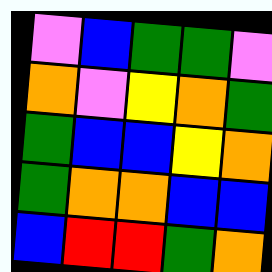[["violet", "blue", "green", "green", "violet"], ["orange", "violet", "yellow", "orange", "green"], ["green", "blue", "blue", "yellow", "orange"], ["green", "orange", "orange", "blue", "blue"], ["blue", "red", "red", "green", "orange"]]